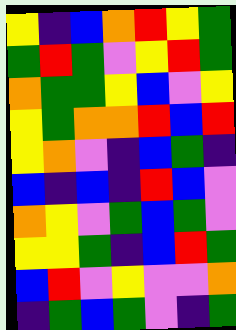[["yellow", "indigo", "blue", "orange", "red", "yellow", "green"], ["green", "red", "green", "violet", "yellow", "red", "green"], ["orange", "green", "green", "yellow", "blue", "violet", "yellow"], ["yellow", "green", "orange", "orange", "red", "blue", "red"], ["yellow", "orange", "violet", "indigo", "blue", "green", "indigo"], ["blue", "indigo", "blue", "indigo", "red", "blue", "violet"], ["orange", "yellow", "violet", "green", "blue", "green", "violet"], ["yellow", "yellow", "green", "indigo", "blue", "red", "green"], ["blue", "red", "violet", "yellow", "violet", "violet", "orange"], ["indigo", "green", "blue", "green", "violet", "indigo", "green"]]